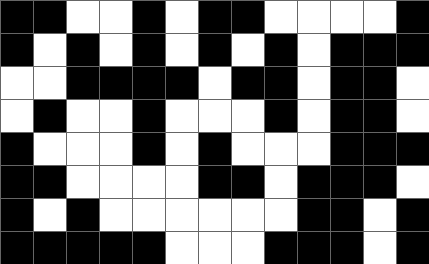[["black", "black", "white", "white", "black", "white", "black", "black", "white", "white", "white", "white", "black"], ["black", "white", "black", "white", "black", "white", "black", "white", "black", "white", "black", "black", "black"], ["white", "white", "black", "black", "black", "black", "white", "black", "black", "white", "black", "black", "white"], ["white", "black", "white", "white", "black", "white", "white", "white", "black", "white", "black", "black", "white"], ["black", "white", "white", "white", "black", "white", "black", "white", "white", "white", "black", "black", "black"], ["black", "black", "white", "white", "white", "white", "black", "black", "white", "black", "black", "black", "white"], ["black", "white", "black", "white", "white", "white", "white", "white", "white", "black", "black", "white", "black"], ["black", "black", "black", "black", "black", "white", "white", "white", "black", "black", "black", "white", "black"]]